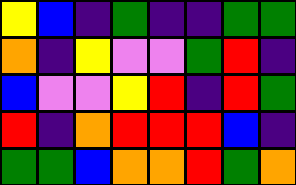[["yellow", "blue", "indigo", "green", "indigo", "indigo", "green", "green"], ["orange", "indigo", "yellow", "violet", "violet", "green", "red", "indigo"], ["blue", "violet", "violet", "yellow", "red", "indigo", "red", "green"], ["red", "indigo", "orange", "red", "red", "red", "blue", "indigo"], ["green", "green", "blue", "orange", "orange", "red", "green", "orange"]]